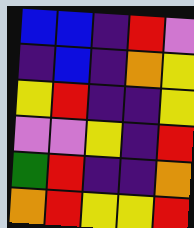[["blue", "blue", "indigo", "red", "violet"], ["indigo", "blue", "indigo", "orange", "yellow"], ["yellow", "red", "indigo", "indigo", "yellow"], ["violet", "violet", "yellow", "indigo", "red"], ["green", "red", "indigo", "indigo", "orange"], ["orange", "red", "yellow", "yellow", "red"]]